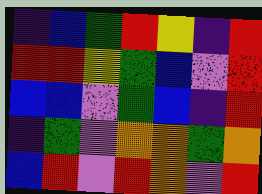[["indigo", "blue", "green", "red", "yellow", "indigo", "red"], ["red", "red", "yellow", "green", "blue", "violet", "red"], ["blue", "blue", "violet", "green", "blue", "indigo", "red"], ["indigo", "green", "violet", "orange", "orange", "green", "orange"], ["blue", "red", "violet", "red", "orange", "violet", "red"]]